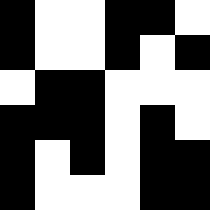[["black", "white", "white", "black", "black", "white"], ["black", "white", "white", "black", "white", "black"], ["white", "black", "black", "white", "white", "white"], ["black", "black", "black", "white", "black", "white"], ["black", "white", "black", "white", "black", "black"], ["black", "white", "white", "white", "black", "black"]]